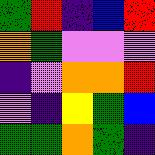[["green", "red", "indigo", "blue", "red"], ["orange", "green", "violet", "violet", "violet"], ["indigo", "violet", "orange", "orange", "red"], ["violet", "indigo", "yellow", "green", "blue"], ["green", "green", "orange", "green", "indigo"]]